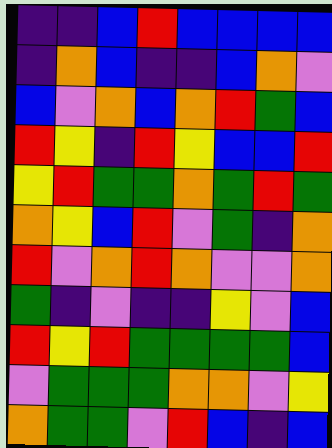[["indigo", "indigo", "blue", "red", "blue", "blue", "blue", "blue"], ["indigo", "orange", "blue", "indigo", "indigo", "blue", "orange", "violet"], ["blue", "violet", "orange", "blue", "orange", "red", "green", "blue"], ["red", "yellow", "indigo", "red", "yellow", "blue", "blue", "red"], ["yellow", "red", "green", "green", "orange", "green", "red", "green"], ["orange", "yellow", "blue", "red", "violet", "green", "indigo", "orange"], ["red", "violet", "orange", "red", "orange", "violet", "violet", "orange"], ["green", "indigo", "violet", "indigo", "indigo", "yellow", "violet", "blue"], ["red", "yellow", "red", "green", "green", "green", "green", "blue"], ["violet", "green", "green", "green", "orange", "orange", "violet", "yellow"], ["orange", "green", "green", "violet", "red", "blue", "indigo", "blue"]]